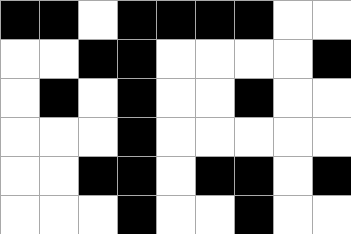[["black", "black", "white", "black", "black", "black", "black", "white", "white"], ["white", "white", "black", "black", "white", "white", "white", "white", "black"], ["white", "black", "white", "black", "white", "white", "black", "white", "white"], ["white", "white", "white", "black", "white", "white", "white", "white", "white"], ["white", "white", "black", "black", "white", "black", "black", "white", "black"], ["white", "white", "white", "black", "white", "white", "black", "white", "white"]]